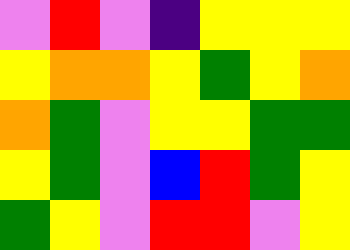[["violet", "red", "violet", "indigo", "yellow", "yellow", "yellow"], ["yellow", "orange", "orange", "yellow", "green", "yellow", "orange"], ["orange", "green", "violet", "yellow", "yellow", "green", "green"], ["yellow", "green", "violet", "blue", "red", "green", "yellow"], ["green", "yellow", "violet", "red", "red", "violet", "yellow"]]